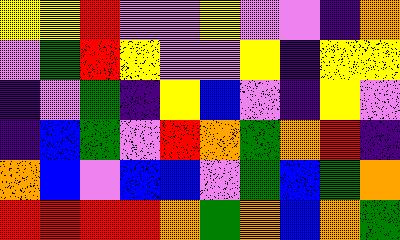[["yellow", "yellow", "red", "violet", "violet", "yellow", "violet", "violet", "indigo", "orange"], ["violet", "green", "red", "yellow", "violet", "violet", "yellow", "indigo", "yellow", "yellow"], ["indigo", "violet", "green", "indigo", "yellow", "blue", "violet", "indigo", "yellow", "violet"], ["indigo", "blue", "green", "violet", "red", "orange", "green", "orange", "red", "indigo"], ["orange", "blue", "violet", "blue", "blue", "violet", "green", "blue", "green", "orange"], ["red", "red", "red", "red", "orange", "green", "orange", "blue", "orange", "green"]]